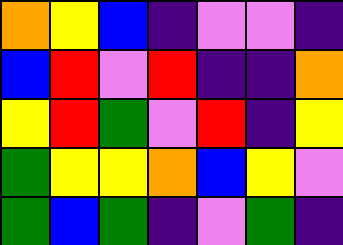[["orange", "yellow", "blue", "indigo", "violet", "violet", "indigo"], ["blue", "red", "violet", "red", "indigo", "indigo", "orange"], ["yellow", "red", "green", "violet", "red", "indigo", "yellow"], ["green", "yellow", "yellow", "orange", "blue", "yellow", "violet"], ["green", "blue", "green", "indigo", "violet", "green", "indigo"]]